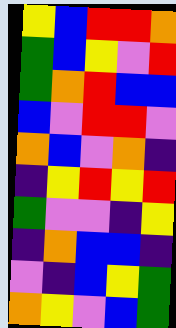[["yellow", "blue", "red", "red", "orange"], ["green", "blue", "yellow", "violet", "red"], ["green", "orange", "red", "blue", "blue"], ["blue", "violet", "red", "red", "violet"], ["orange", "blue", "violet", "orange", "indigo"], ["indigo", "yellow", "red", "yellow", "red"], ["green", "violet", "violet", "indigo", "yellow"], ["indigo", "orange", "blue", "blue", "indigo"], ["violet", "indigo", "blue", "yellow", "green"], ["orange", "yellow", "violet", "blue", "green"]]